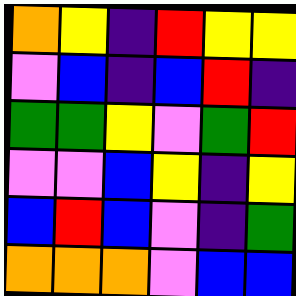[["orange", "yellow", "indigo", "red", "yellow", "yellow"], ["violet", "blue", "indigo", "blue", "red", "indigo"], ["green", "green", "yellow", "violet", "green", "red"], ["violet", "violet", "blue", "yellow", "indigo", "yellow"], ["blue", "red", "blue", "violet", "indigo", "green"], ["orange", "orange", "orange", "violet", "blue", "blue"]]